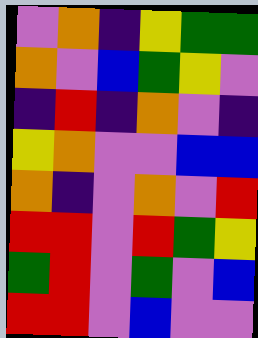[["violet", "orange", "indigo", "yellow", "green", "green"], ["orange", "violet", "blue", "green", "yellow", "violet"], ["indigo", "red", "indigo", "orange", "violet", "indigo"], ["yellow", "orange", "violet", "violet", "blue", "blue"], ["orange", "indigo", "violet", "orange", "violet", "red"], ["red", "red", "violet", "red", "green", "yellow"], ["green", "red", "violet", "green", "violet", "blue"], ["red", "red", "violet", "blue", "violet", "violet"]]